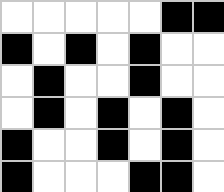[["white", "white", "white", "white", "white", "black", "black"], ["black", "white", "black", "white", "black", "white", "white"], ["white", "black", "white", "white", "black", "white", "white"], ["white", "black", "white", "black", "white", "black", "white"], ["black", "white", "white", "black", "white", "black", "white"], ["black", "white", "white", "white", "black", "black", "white"]]